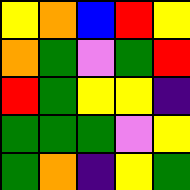[["yellow", "orange", "blue", "red", "yellow"], ["orange", "green", "violet", "green", "red"], ["red", "green", "yellow", "yellow", "indigo"], ["green", "green", "green", "violet", "yellow"], ["green", "orange", "indigo", "yellow", "green"]]